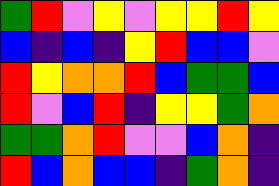[["green", "red", "violet", "yellow", "violet", "yellow", "yellow", "red", "yellow"], ["blue", "indigo", "blue", "indigo", "yellow", "red", "blue", "blue", "violet"], ["red", "yellow", "orange", "orange", "red", "blue", "green", "green", "blue"], ["red", "violet", "blue", "red", "indigo", "yellow", "yellow", "green", "orange"], ["green", "green", "orange", "red", "violet", "violet", "blue", "orange", "indigo"], ["red", "blue", "orange", "blue", "blue", "indigo", "green", "orange", "indigo"]]